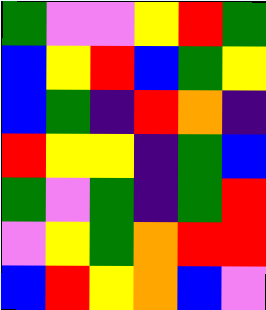[["green", "violet", "violet", "yellow", "red", "green"], ["blue", "yellow", "red", "blue", "green", "yellow"], ["blue", "green", "indigo", "red", "orange", "indigo"], ["red", "yellow", "yellow", "indigo", "green", "blue"], ["green", "violet", "green", "indigo", "green", "red"], ["violet", "yellow", "green", "orange", "red", "red"], ["blue", "red", "yellow", "orange", "blue", "violet"]]